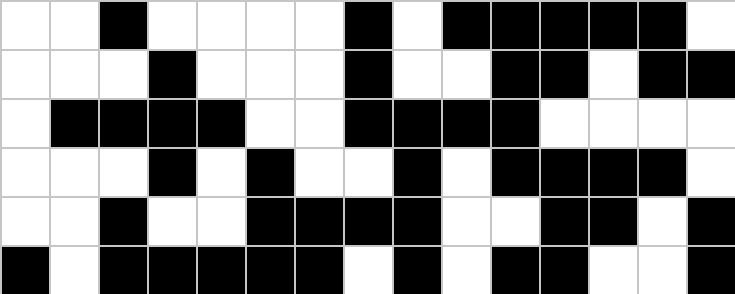[["white", "white", "black", "white", "white", "white", "white", "black", "white", "black", "black", "black", "black", "black", "white"], ["white", "white", "white", "black", "white", "white", "white", "black", "white", "white", "black", "black", "white", "black", "black"], ["white", "black", "black", "black", "black", "white", "white", "black", "black", "black", "black", "white", "white", "white", "white"], ["white", "white", "white", "black", "white", "black", "white", "white", "black", "white", "black", "black", "black", "black", "white"], ["white", "white", "black", "white", "white", "black", "black", "black", "black", "white", "white", "black", "black", "white", "black"], ["black", "white", "black", "black", "black", "black", "black", "white", "black", "white", "black", "black", "white", "white", "black"]]